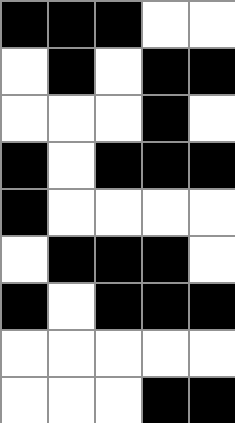[["black", "black", "black", "white", "white"], ["white", "black", "white", "black", "black"], ["white", "white", "white", "black", "white"], ["black", "white", "black", "black", "black"], ["black", "white", "white", "white", "white"], ["white", "black", "black", "black", "white"], ["black", "white", "black", "black", "black"], ["white", "white", "white", "white", "white"], ["white", "white", "white", "black", "black"]]